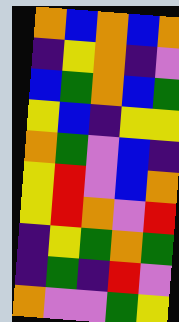[["orange", "blue", "orange", "blue", "orange"], ["indigo", "yellow", "orange", "indigo", "violet"], ["blue", "green", "orange", "blue", "green"], ["yellow", "blue", "indigo", "yellow", "yellow"], ["orange", "green", "violet", "blue", "indigo"], ["yellow", "red", "violet", "blue", "orange"], ["yellow", "red", "orange", "violet", "red"], ["indigo", "yellow", "green", "orange", "green"], ["indigo", "green", "indigo", "red", "violet"], ["orange", "violet", "violet", "green", "yellow"]]